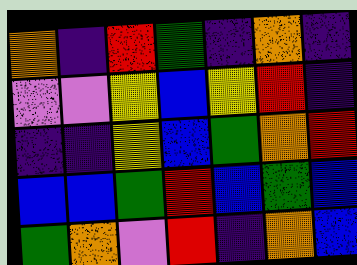[["orange", "indigo", "red", "green", "indigo", "orange", "indigo"], ["violet", "violet", "yellow", "blue", "yellow", "red", "indigo"], ["indigo", "indigo", "yellow", "blue", "green", "orange", "red"], ["blue", "blue", "green", "red", "blue", "green", "blue"], ["green", "orange", "violet", "red", "indigo", "orange", "blue"]]